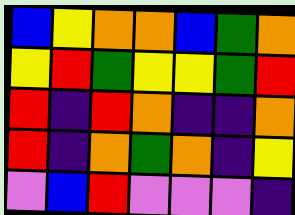[["blue", "yellow", "orange", "orange", "blue", "green", "orange"], ["yellow", "red", "green", "yellow", "yellow", "green", "red"], ["red", "indigo", "red", "orange", "indigo", "indigo", "orange"], ["red", "indigo", "orange", "green", "orange", "indigo", "yellow"], ["violet", "blue", "red", "violet", "violet", "violet", "indigo"]]